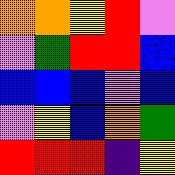[["orange", "orange", "yellow", "red", "violet"], ["violet", "green", "red", "red", "blue"], ["blue", "blue", "blue", "violet", "blue"], ["violet", "yellow", "blue", "orange", "green"], ["red", "red", "red", "indigo", "yellow"]]